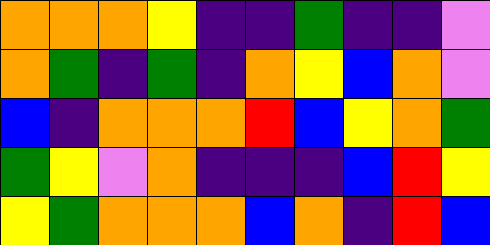[["orange", "orange", "orange", "yellow", "indigo", "indigo", "green", "indigo", "indigo", "violet"], ["orange", "green", "indigo", "green", "indigo", "orange", "yellow", "blue", "orange", "violet"], ["blue", "indigo", "orange", "orange", "orange", "red", "blue", "yellow", "orange", "green"], ["green", "yellow", "violet", "orange", "indigo", "indigo", "indigo", "blue", "red", "yellow"], ["yellow", "green", "orange", "orange", "orange", "blue", "orange", "indigo", "red", "blue"]]